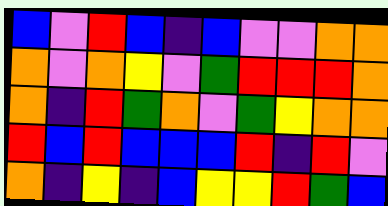[["blue", "violet", "red", "blue", "indigo", "blue", "violet", "violet", "orange", "orange"], ["orange", "violet", "orange", "yellow", "violet", "green", "red", "red", "red", "orange"], ["orange", "indigo", "red", "green", "orange", "violet", "green", "yellow", "orange", "orange"], ["red", "blue", "red", "blue", "blue", "blue", "red", "indigo", "red", "violet"], ["orange", "indigo", "yellow", "indigo", "blue", "yellow", "yellow", "red", "green", "blue"]]